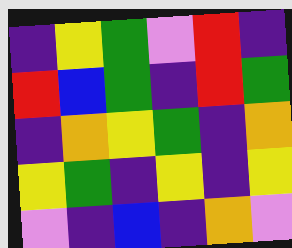[["indigo", "yellow", "green", "violet", "red", "indigo"], ["red", "blue", "green", "indigo", "red", "green"], ["indigo", "orange", "yellow", "green", "indigo", "orange"], ["yellow", "green", "indigo", "yellow", "indigo", "yellow"], ["violet", "indigo", "blue", "indigo", "orange", "violet"]]